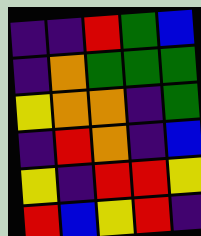[["indigo", "indigo", "red", "green", "blue"], ["indigo", "orange", "green", "green", "green"], ["yellow", "orange", "orange", "indigo", "green"], ["indigo", "red", "orange", "indigo", "blue"], ["yellow", "indigo", "red", "red", "yellow"], ["red", "blue", "yellow", "red", "indigo"]]